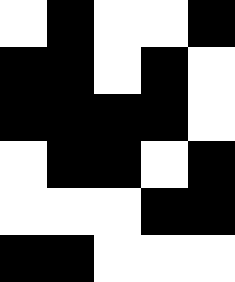[["white", "black", "white", "white", "black"], ["black", "black", "white", "black", "white"], ["black", "black", "black", "black", "white"], ["white", "black", "black", "white", "black"], ["white", "white", "white", "black", "black"], ["black", "black", "white", "white", "white"]]